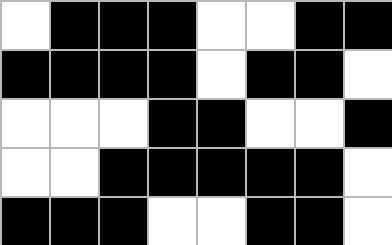[["white", "black", "black", "black", "white", "white", "black", "black"], ["black", "black", "black", "black", "white", "black", "black", "white"], ["white", "white", "white", "black", "black", "white", "white", "black"], ["white", "white", "black", "black", "black", "black", "black", "white"], ["black", "black", "black", "white", "white", "black", "black", "white"]]